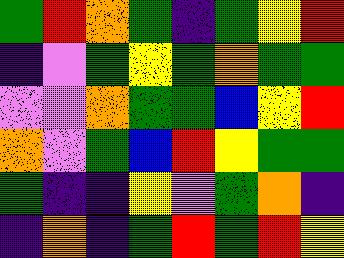[["green", "red", "orange", "green", "indigo", "green", "yellow", "red"], ["indigo", "violet", "green", "yellow", "green", "orange", "green", "green"], ["violet", "violet", "orange", "green", "green", "blue", "yellow", "red"], ["orange", "violet", "green", "blue", "red", "yellow", "green", "green"], ["green", "indigo", "indigo", "yellow", "violet", "green", "orange", "indigo"], ["indigo", "orange", "indigo", "green", "red", "green", "red", "yellow"]]